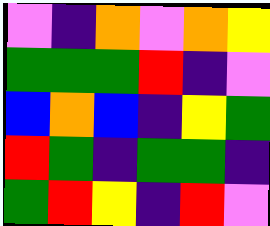[["violet", "indigo", "orange", "violet", "orange", "yellow"], ["green", "green", "green", "red", "indigo", "violet"], ["blue", "orange", "blue", "indigo", "yellow", "green"], ["red", "green", "indigo", "green", "green", "indigo"], ["green", "red", "yellow", "indigo", "red", "violet"]]